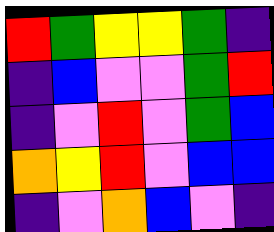[["red", "green", "yellow", "yellow", "green", "indigo"], ["indigo", "blue", "violet", "violet", "green", "red"], ["indigo", "violet", "red", "violet", "green", "blue"], ["orange", "yellow", "red", "violet", "blue", "blue"], ["indigo", "violet", "orange", "blue", "violet", "indigo"]]